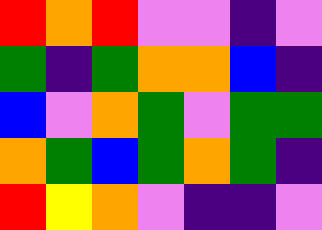[["red", "orange", "red", "violet", "violet", "indigo", "violet"], ["green", "indigo", "green", "orange", "orange", "blue", "indigo"], ["blue", "violet", "orange", "green", "violet", "green", "green"], ["orange", "green", "blue", "green", "orange", "green", "indigo"], ["red", "yellow", "orange", "violet", "indigo", "indigo", "violet"]]